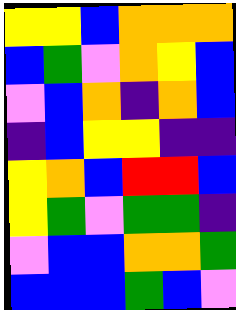[["yellow", "yellow", "blue", "orange", "orange", "orange"], ["blue", "green", "violet", "orange", "yellow", "blue"], ["violet", "blue", "orange", "indigo", "orange", "blue"], ["indigo", "blue", "yellow", "yellow", "indigo", "indigo"], ["yellow", "orange", "blue", "red", "red", "blue"], ["yellow", "green", "violet", "green", "green", "indigo"], ["violet", "blue", "blue", "orange", "orange", "green"], ["blue", "blue", "blue", "green", "blue", "violet"]]